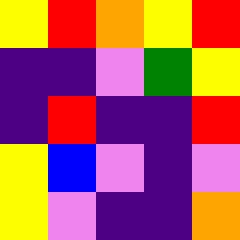[["yellow", "red", "orange", "yellow", "red"], ["indigo", "indigo", "violet", "green", "yellow"], ["indigo", "red", "indigo", "indigo", "red"], ["yellow", "blue", "violet", "indigo", "violet"], ["yellow", "violet", "indigo", "indigo", "orange"]]